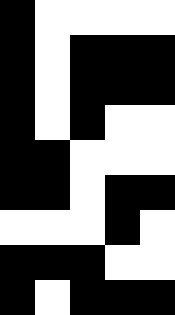[["black", "white", "white", "white", "white"], ["black", "white", "black", "black", "black"], ["black", "white", "black", "black", "black"], ["black", "white", "black", "white", "white"], ["black", "black", "white", "white", "white"], ["black", "black", "white", "black", "black"], ["white", "white", "white", "black", "white"], ["black", "black", "black", "white", "white"], ["black", "white", "black", "black", "black"]]